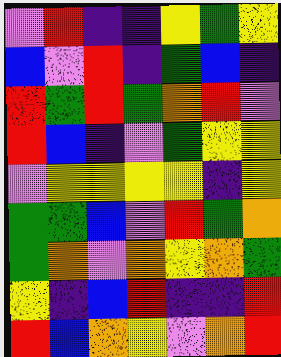[["violet", "red", "indigo", "indigo", "yellow", "green", "yellow"], ["blue", "violet", "red", "indigo", "green", "blue", "indigo"], ["red", "green", "red", "green", "orange", "red", "violet"], ["red", "blue", "indigo", "violet", "green", "yellow", "yellow"], ["violet", "yellow", "yellow", "yellow", "yellow", "indigo", "yellow"], ["green", "green", "blue", "violet", "red", "green", "orange"], ["green", "orange", "violet", "orange", "yellow", "orange", "green"], ["yellow", "indigo", "blue", "red", "indigo", "indigo", "red"], ["red", "blue", "orange", "yellow", "violet", "orange", "red"]]